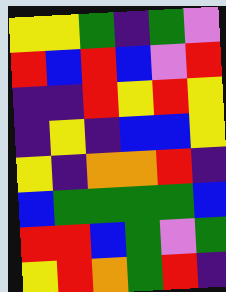[["yellow", "yellow", "green", "indigo", "green", "violet"], ["red", "blue", "red", "blue", "violet", "red"], ["indigo", "indigo", "red", "yellow", "red", "yellow"], ["indigo", "yellow", "indigo", "blue", "blue", "yellow"], ["yellow", "indigo", "orange", "orange", "red", "indigo"], ["blue", "green", "green", "green", "green", "blue"], ["red", "red", "blue", "green", "violet", "green"], ["yellow", "red", "orange", "green", "red", "indigo"]]